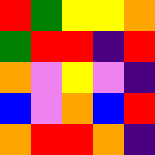[["red", "green", "yellow", "yellow", "orange"], ["green", "red", "red", "indigo", "red"], ["orange", "violet", "yellow", "violet", "indigo"], ["blue", "violet", "orange", "blue", "red"], ["orange", "red", "red", "orange", "indigo"]]